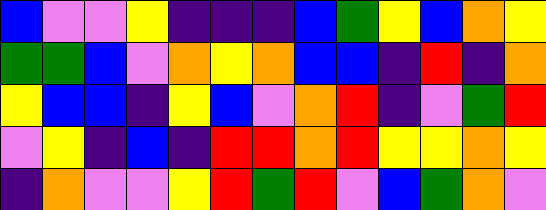[["blue", "violet", "violet", "yellow", "indigo", "indigo", "indigo", "blue", "green", "yellow", "blue", "orange", "yellow"], ["green", "green", "blue", "violet", "orange", "yellow", "orange", "blue", "blue", "indigo", "red", "indigo", "orange"], ["yellow", "blue", "blue", "indigo", "yellow", "blue", "violet", "orange", "red", "indigo", "violet", "green", "red"], ["violet", "yellow", "indigo", "blue", "indigo", "red", "red", "orange", "red", "yellow", "yellow", "orange", "yellow"], ["indigo", "orange", "violet", "violet", "yellow", "red", "green", "red", "violet", "blue", "green", "orange", "violet"]]